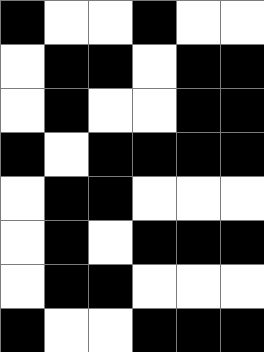[["black", "white", "white", "black", "white", "white"], ["white", "black", "black", "white", "black", "black"], ["white", "black", "white", "white", "black", "black"], ["black", "white", "black", "black", "black", "black"], ["white", "black", "black", "white", "white", "white"], ["white", "black", "white", "black", "black", "black"], ["white", "black", "black", "white", "white", "white"], ["black", "white", "white", "black", "black", "black"]]